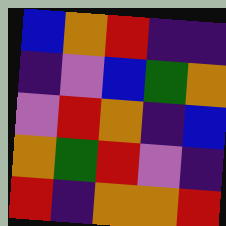[["blue", "orange", "red", "indigo", "indigo"], ["indigo", "violet", "blue", "green", "orange"], ["violet", "red", "orange", "indigo", "blue"], ["orange", "green", "red", "violet", "indigo"], ["red", "indigo", "orange", "orange", "red"]]